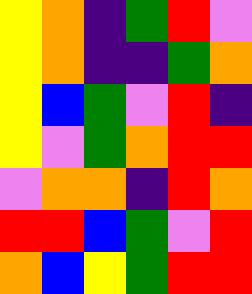[["yellow", "orange", "indigo", "green", "red", "violet"], ["yellow", "orange", "indigo", "indigo", "green", "orange"], ["yellow", "blue", "green", "violet", "red", "indigo"], ["yellow", "violet", "green", "orange", "red", "red"], ["violet", "orange", "orange", "indigo", "red", "orange"], ["red", "red", "blue", "green", "violet", "red"], ["orange", "blue", "yellow", "green", "red", "red"]]